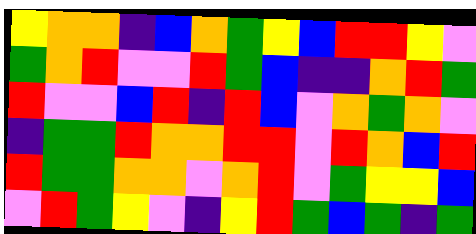[["yellow", "orange", "orange", "indigo", "blue", "orange", "green", "yellow", "blue", "red", "red", "yellow", "violet"], ["green", "orange", "red", "violet", "violet", "red", "green", "blue", "indigo", "indigo", "orange", "red", "green"], ["red", "violet", "violet", "blue", "red", "indigo", "red", "blue", "violet", "orange", "green", "orange", "violet"], ["indigo", "green", "green", "red", "orange", "orange", "red", "red", "violet", "red", "orange", "blue", "red"], ["red", "green", "green", "orange", "orange", "violet", "orange", "red", "violet", "green", "yellow", "yellow", "blue"], ["violet", "red", "green", "yellow", "violet", "indigo", "yellow", "red", "green", "blue", "green", "indigo", "green"]]